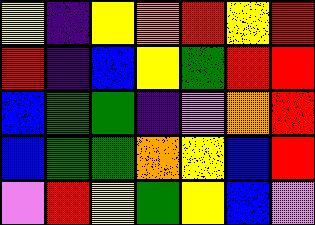[["yellow", "indigo", "yellow", "orange", "red", "yellow", "red"], ["red", "indigo", "blue", "yellow", "green", "red", "red"], ["blue", "green", "green", "indigo", "violet", "orange", "red"], ["blue", "green", "green", "orange", "yellow", "blue", "red"], ["violet", "red", "yellow", "green", "yellow", "blue", "violet"]]